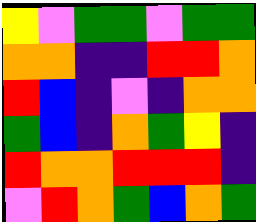[["yellow", "violet", "green", "green", "violet", "green", "green"], ["orange", "orange", "indigo", "indigo", "red", "red", "orange"], ["red", "blue", "indigo", "violet", "indigo", "orange", "orange"], ["green", "blue", "indigo", "orange", "green", "yellow", "indigo"], ["red", "orange", "orange", "red", "red", "red", "indigo"], ["violet", "red", "orange", "green", "blue", "orange", "green"]]